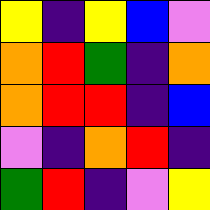[["yellow", "indigo", "yellow", "blue", "violet"], ["orange", "red", "green", "indigo", "orange"], ["orange", "red", "red", "indigo", "blue"], ["violet", "indigo", "orange", "red", "indigo"], ["green", "red", "indigo", "violet", "yellow"]]